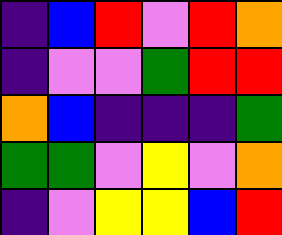[["indigo", "blue", "red", "violet", "red", "orange"], ["indigo", "violet", "violet", "green", "red", "red"], ["orange", "blue", "indigo", "indigo", "indigo", "green"], ["green", "green", "violet", "yellow", "violet", "orange"], ["indigo", "violet", "yellow", "yellow", "blue", "red"]]